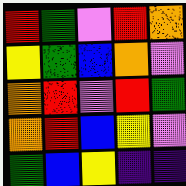[["red", "green", "violet", "red", "orange"], ["yellow", "green", "blue", "orange", "violet"], ["orange", "red", "violet", "red", "green"], ["orange", "red", "blue", "yellow", "violet"], ["green", "blue", "yellow", "indigo", "indigo"]]